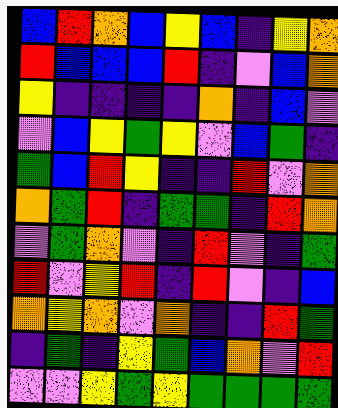[["blue", "red", "orange", "blue", "yellow", "blue", "indigo", "yellow", "orange"], ["red", "blue", "blue", "blue", "red", "indigo", "violet", "blue", "orange"], ["yellow", "indigo", "indigo", "indigo", "indigo", "orange", "indigo", "blue", "violet"], ["violet", "blue", "yellow", "green", "yellow", "violet", "blue", "green", "indigo"], ["green", "blue", "red", "yellow", "indigo", "indigo", "red", "violet", "orange"], ["orange", "green", "red", "indigo", "green", "green", "indigo", "red", "orange"], ["violet", "green", "orange", "violet", "indigo", "red", "violet", "indigo", "green"], ["red", "violet", "yellow", "red", "indigo", "red", "violet", "indigo", "blue"], ["orange", "yellow", "orange", "violet", "orange", "indigo", "indigo", "red", "green"], ["indigo", "green", "indigo", "yellow", "green", "blue", "orange", "violet", "red"], ["violet", "violet", "yellow", "green", "yellow", "green", "green", "green", "green"]]